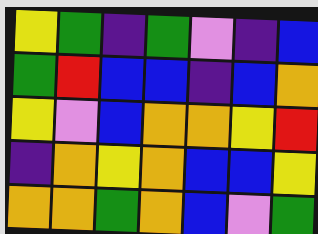[["yellow", "green", "indigo", "green", "violet", "indigo", "blue"], ["green", "red", "blue", "blue", "indigo", "blue", "orange"], ["yellow", "violet", "blue", "orange", "orange", "yellow", "red"], ["indigo", "orange", "yellow", "orange", "blue", "blue", "yellow"], ["orange", "orange", "green", "orange", "blue", "violet", "green"]]